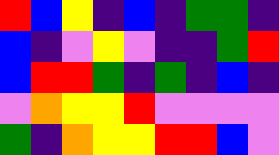[["red", "blue", "yellow", "indigo", "blue", "indigo", "green", "green", "indigo"], ["blue", "indigo", "violet", "yellow", "violet", "indigo", "indigo", "green", "red"], ["blue", "red", "red", "green", "indigo", "green", "indigo", "blue", "indigo"], ["violet", "orange", "yellow", "yellow", "red", "violet", "violet", "violet", "violet"], ["green", "indigo", "orange", "yellow", "yellow", "red", "red", "blue", "violet"]]